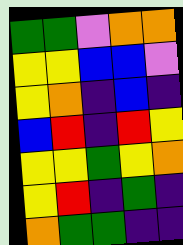[["green", "green", "violet", "orange", "orange"], ["yellow", "yellow", "blue", "blue", "violet"], ["yellow", "orange", "indigo", "blue", "indigo"], ["blue", "red", "indigo", "red", "yellow"], ["yellow", "yellow", "green", "yellow", "orange"], ["yellow", "red", "indigo", "green", "indigo"], ["orange", "green", "green", "indigo", "indigo"]]